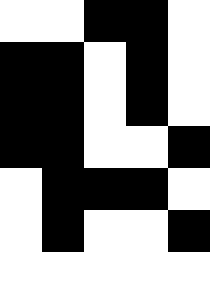[["white", "white", "black", "black", "white"], ["black", "black", "white", "black", "white"], ["black", "black", "white", "black", "white"], ["black", "black", "white", "white", "black"], ["white", "black", "black", "black", "white"], ["white", "black", "white", "white", "black"], ["white", "white", "white", "white", "white"]]